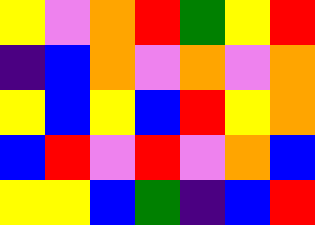[["yellow", "violet", "orange", "red", "green", "yellow", "red"], ["indigo", "blue", "orange", "violet", "orange", "violet", "orange"], ["yellow", "blue", "yellow", "blue", "red", "yellow", "orange"], ["blue", "red", "violet", "red", "violet", "orange", "blue"], ["yellow", "yellow", "blue", "green", "indigo", "blue", "red"]]